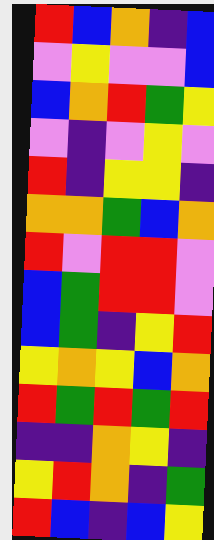[["red", "blue", "orange", "indigo", "blue"], ["violet", "yellow", "violet", "violet", "blue"], ["blue", "orange", "red", "green", "yellow"], ["violet", "indigo", "violet", "yellow", "violet"], ["red", "indigo", "yellow", "yellow", "indigo"], ["orange", "orange", "green", "blue", "orange"], ["red", "violet", "red", "red", "violet"], ["blue", "green", "red", "red", "violet"], ["blue", "green", "indigo", "yellow", "red"], ["yellow", "orange", "yellow", "blue", "orange"], ["red", "green", "red", "green", "red"], ["indigo", "indigo", "orange", "yellow", "indigo"], ["yellow", "red", "orange", "indigo", "green"], ["red", "blue", "indigo", "blue", "yellow"]]